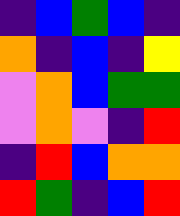[["indigo", "blue", "green", "blue", "indigo"], ["orange", "indigo", "blue", "indigo", "yellow"], ["violet", "orange", "blue", "green", "green"], ["violet", "orange", "violet", "indigo", "red"], ["indigo", "red", "blue", "orange", "orange"], ["red", "green", "indigo", "blue", "red"]]